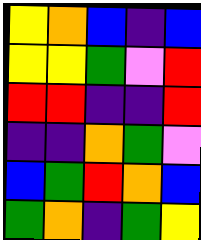[["yellow", "orange", "blue", "indigo", "blue"], ["yellow", "yellow", "green", "violet", "red"], ["red", "red", "indigo", "indigo", "red"], ["indigo", "indigo", "orange", "green", "violet"], ["blue", "green", "red", "orange", "blue"], ["green", "orange", "indigo", "green", "yellow"]]